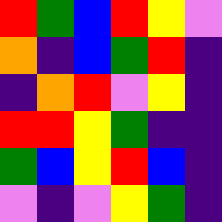[["red", "green", "blue", "red", "yellow", "violet"], ["orange", "indigo", "blue", "green", "red", "indigo"], ["indigo", "orange", "red", "violet", "yellow", "indigo"], ["red", "red", "yellow", "green", "indigo", "indigo"], ["green", "blue", "yellow", "red", "blue", "indigo"], ["violet", "indigo", "violet", "yellow", "green", "indigo"]]